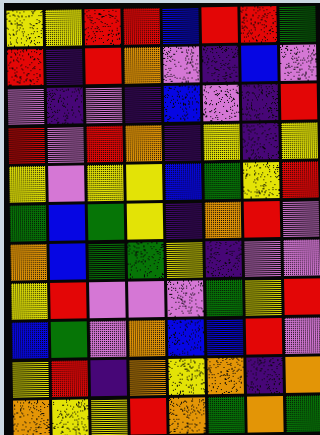[["yellow", "yellow", "red", "red", "blue", "red", "red", "green"], ["red", "indigo", "red", "orange", "violet", "indigo", "blue", "violet"], ["violet", "indigo", "violet", "indigo", "blue", "violet", "indigo", "red"], ["red", "violet", "red", "orange", "indigo", "yellow", "indigo", "yellow"], ["yellow", "violet", "yellow", "yellow", "blue", "green", "yellow", "red"], ["green", "blue", "green", "yellow", "indigo", "orange", "red", "violet"], ["orange", "blue", "green", "green", "yellow", "indigo", "violet", "violet"], ["yellow", "red", "violet", "violet", "violet", "green", "yellow", "red"], ["blue", "green", "violet", "orange", "blue", "blue", "red", "violet"], ["yellow", "red", "indigo", "orange", "yellow", "orange", "indigo", "orange"], ["orange", "yellow", "yellow", "red", "orange", "green", "orange", "green"]]